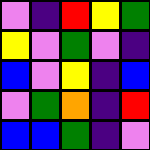[["violet", "indigo", "red", "yellow", "green"], ["yellow", "violet", "green", "violet", "indigo"], ["blue", "violet", "yellow", "indigo", "blue"], ["violet", "green", "orange", "indigo", "red"], ["blue", "blue", "green", "indigo", "violet"]]